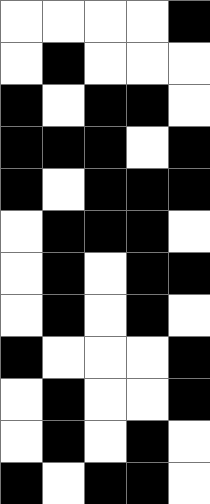[["white", "white", "white", "white", "black"], ["white", "black", "white", "white", "white"], ["black", "white", "black", "black", "white"], ["black", "black", "black", "white", "black"], ["black", "white", "black", "black", "black"], ["white", "black", "black", "black", "white"], ["white", "black", "white", "black", "black"], ["white", "black", "white", "black", "white"], ["black", "white", "white", "white", "black"], ["white", "black", "white", "white", "black"], ["white", "black", "white", "black", "white"], ["black", "white", "black", "black", "white"]]